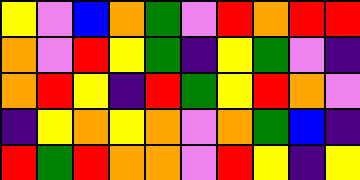[["yellow", "violet", "blue", "orange", "green", "violet", "red", "orange", "red", "red"], ["orange", "violet", "red", "yellow", "green", "indigo", "yellow", "green", "violet", "indigo"], ["orange", "red", "yellow", "indigo", "red", "green", "yellow", "red", "orange", "violet"], ["indigo", "yellow", "orange", "yellow", "orange", "violet", "orange", "green", "blue", "indigo"], ["red", "green", "red", "orange", "orange", "violet", "red", "yellow", "indigo", "yellow"]]